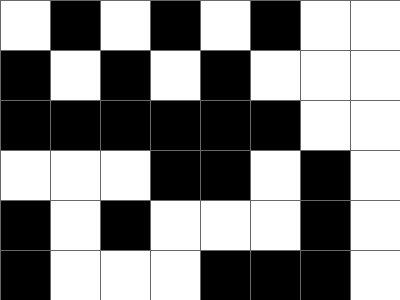[["white", "black", "white", "black", "white", "black", "white", "white"], ["black", "white", "black", "white", "black", "white", "white", "white"], ["black", "black", "black", "black", "black", "black", "white", "white"], ["white", "white", "white", "black", "black", "white", "black", "white"], ["black", "white", "black", "white", "white", "white", "black", "white"], ["black", "white", "white", "white", "black", "black", "black", "white"]]